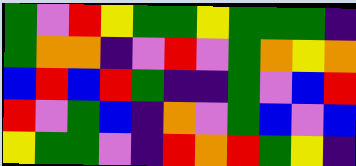[["green", "violet", "red", "yellow", "green", "green", "yellow", "green", "green", "green", "indigo"], ["green", "orange", "orange", "indigo", "violet", "red", "violet", "green", "orange", "yellow", "orange"], ["blue", "red", "blue", "red", "green", "indigo", "indigo", "green", "violet", "blue", "red"], ["red", "violet", "green", "blue", "indigo", "orange", "violet", "green", "blue", "violet", "blue"], ["yellow", "green", "green", "violet", "indigo", "red", "orange", "red", "green", "yellow", "indigo"]]